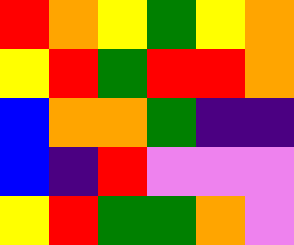[["red", "orange", "yellow", "green", "yellow", "orange"], ["yellow", "red", "green", "red", "red", "orange"], ["blue", "orange", "orange", "green", "indigo", "indigo"], ["blue", "indigo", "red", "violet", "violet", "violet"], ["yellow", "red", "green", "green", "orange", "violet"]]